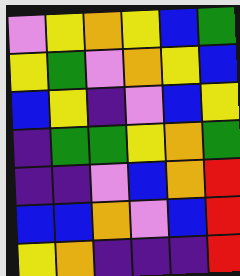[["violet", "yellow", "orange", "yellow", "blue", "green"], ["yellow", "green", "violet", "orange", "yellow", "blue"], ["blue", "yellow", "indigo", "violet", "blue", "yellow"], ["indigo", "green", "green", "yellow", "orange", "green"], ["indigo", "indigo", "violet", "blue", "orange", "red"], ["blue", "blue", "orange", "violet", "blue", "red"], ["yellow", "orange", "indigo", "indigo", "indigo", "red"]]